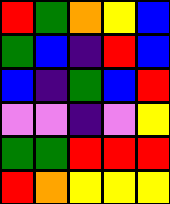[["red", "green", "orange", "yellow", "blue"], ["green", "blue", "indigo", "red", "blue"], ["blue", "indigo", "green", "blue", "red"], ["violet", "violet", "indigo", "violet", "yellow"], ["green", "green", "red", "red", "red"], ["red", "orange", "yellow", "yellow", "yellow"]]